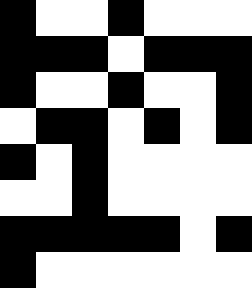[["black", "white", "white", "black", "white", "white", "white"], ["black", "black", "black", "white", "black", "black", "black"], ["black", "white", "white", "black", "white", "white", "black"], ["white", "black", "black", "white", "black", "white", "black"], ["black", "white", "black", "white", "white", "white", "white"], ["white", "white", "black", "white", "white", "white", "white"], ["black", "black", "black", "black", "black", "white", "black"], ["black", "white", "white", "white", "white", "white", "white"]]